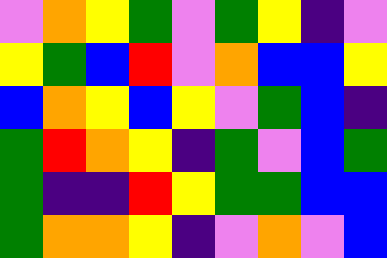[["violet", "orange", "yellow", "green", "violet", "green", "yellow", "indigo", "violet"], ["yellow", "green", "blue", "red", "violet", "orange", "blue", "blue", "yellow"], ["blue", "orange", "yellow", "blue", "yellow", "violet", "green", "blue", "indigo"], ["green", "red", "orange", "yellow", "indigo", "green", "violet", "blue", "green"], ["green", "indigo", "indigo", "red", "yellow", "green", "green", "blue", "blue"], ["green", "orange", "orange", "yellow", "indigo", "violet", "orange", "violet", "blue"]]